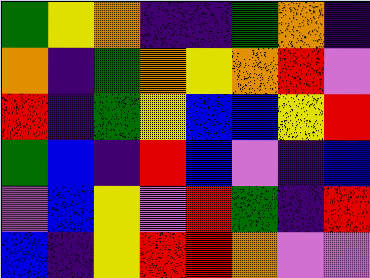[["green", "yellow", "orange", "indigo", "indigo", "green", "orange", "indigo"], ["orange", "indigo", "green", "orange", "yellow", "orange", "red", "violet"], ["red", "indigo", "green", "yellow", "blue", "blue", "yellow", "red"], ["green", "blue", "indigo", "red", "blue", "violet", "indigo", "blue"], ["violet", "blue", "yellow", "violet", "red", "green", "indigo", "red"], ["blue", "indigo", "yellow", "red", "red", "orange", "violet", "violet"]]